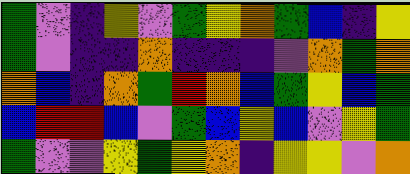[["green", "violet", "indigo", "yellow", "violet", "green", "yellow", "orange", "green", "blue", "indigo", "yellow"], ["green", "violet", "indigo", "indigo", "orange", "indigo", "indigo", "indigo", "violet", "orange", "green", "orange"], ["orange", "blue", "indigo", "orange", "green", "red", "orange", "blue", "green", "yellow", "blue", "green"], ["blue", "red", "red", "blue", "violet", "green", "blue", "yellow", "blue", "violet", "yellow", "green"], ["green", "violet", "violet", "yellow", "green", "yellow", "orange", "indigo", "yellow", "yellow", "violet", "orange"]]